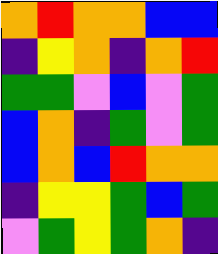[["orange", "red", "orange", "orange", "blue", "blue"], ["indigo", "yellow", "orange", "indigo", "orange", "red"], ["green", "green", "violet", "blue", "violet", "green"], ["blue", "orange", "indigo", "green", "violet", "green"], ["blue", "orange", "blue", "red", "orange", "orange"], ["indigo", "yellow", "yellow", "green", "blue", "green"], ["violet", "green", "yellow", "green", "orange", "indigo"]]